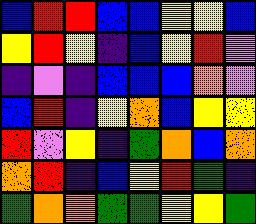[["blue", "red", "red", "blue", "blue", "yellow", "yellow", "blue"], ["yellow", "red", "yellow", "indigo", "blue", "yellow", "red", "violet"], ["indigo", "violet", "indigo", "blue", "blue", "blue", "orange", "violet"], ["blue", "red", "indigo", "yellow", "orange", "blue", "yellow", "yellow"], ["red", "violet", "yellow", "indigo", "green", "orange", "blue", "orange"], ["orange", "red", "indigo", "blue", "yellow", "red", "green", "indigo"], ["green", "orange", "orange", "green", "green", "yellow", "yellow", "green"]]